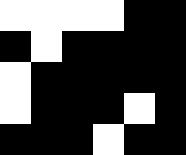[["white", "white", "white", "white", "black", "black"], ["black", "white", "black", "black", "black", "black"], ["white", "black", "black", "black", "black", "black"], ["white", "black", "black", "black", "white", "black"], ["black", "black", "black", "white", "black", "black"]]